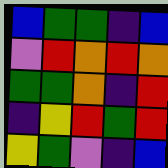[["blue", "green", "green", "indigo", "blue"], ["violet", "red", "orange", "red", "orange"], ["green", "green", "orange", "indigo", "red"], ["indigo", "yellow", "red", "green", "red"], ["yellow", "green", "violet", "indigo", "blue"]]